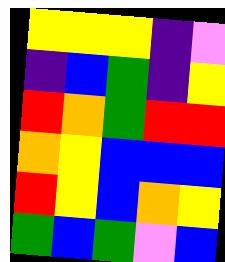[["yellow", "yellow", "yellow", "indigo", "violet"], ["indigo", "blue", "green", "indigo", "yellow"], ["red", "orange", "green", "red", "red"], ["orange", "yellow", "blue", "blue", "blue"], ["red", "yellow", "blue", "orange", "yellow"], ["green", "blue", "green", "violet", "blue"]]